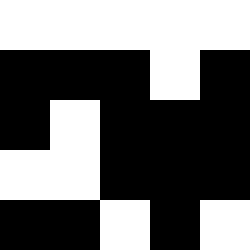[["white", "white", "white", "white", "white"], ["black", "black", "black", "white", "black"], ["black", "white", "black", "black", "black"], ["white", "white", "black", "black", "black"], ["black", "black", "white", "black", "white"]]